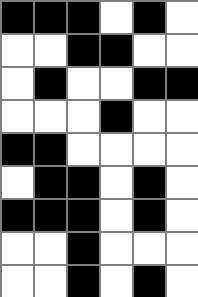[["black", "black", "black", "white", "black", "white"], ["white", "white", "black", "black", "white", "white"], ["white", "black", "white", "white", "black", "black"], ["white", "white", "white", "black", "white", "white"], ["black", "black", "white", "white", "white", "white"], ["white", "black", "black", "white", "black", "white"], ["black", "black", "black", "white", "black", "white"], ["white", "white", "black", "white", "white", "white"], ["white", "white", "black", "white", "black", "white"]]